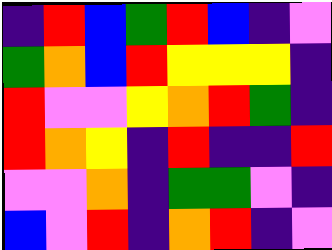[["indigo", "red", "blue", "green", "red", "blue", "indigo", "violet"], ["green", "orange", "blue", "red", "yellow", "yellow", "yellow", "indigo"], ["red", "violet", "violet", "yellow", "orange", "red", "green", "indigo"], ["red", "orange", "yellow", "indigo", "red", "indigo", "indigo", "red"], ["violet", "violet", "orange", "indigo", "green", "green", "violet", "indigo"], ["blue", "violet", "red", "indigo", "orange", "red", "indigo", "violet"]]